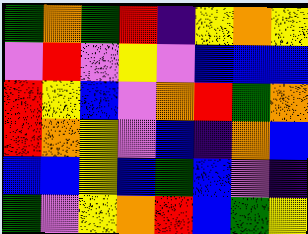[["green", "orange", "green", "red", "indigo", "yellow", "orange", "yellow"], ["violet", "red", "violet", "yellow", "violet", "blue", "blue", "blue"], ["red", "yellow", "blue", "violet", "orange", "red", "green", "orange"], ["red", "orange", "yellow", "violet", "blue", "indigo", "orange", "blue"], ["blue", "blue", "yellow", "blue", "green", "blue", "violet", "indigo"], ["green", "violet", "yellow", "orange", "red", "blue", "green", "yellow"]]